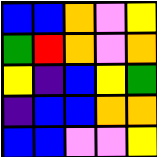[["blue", "blue", "orange", "violet", "yellow"], ["green", "red", "orange", "violet", "orange"], ["yellow", "indigo", "blue", "yellow", "green"], ["indigo", "blue", "blue", "orange", "orange"], ["blue", "blue", "violet", "violet", "yellow"]]